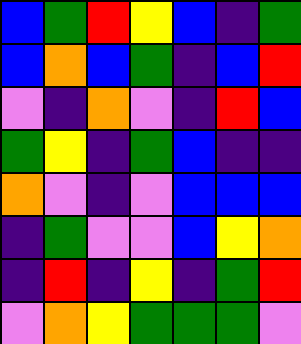[["blue", "green", "red", "yellow", "blue", "indigo", "green"], ["blue", "orange", "blue", "green", "indigo", "blue", "red"], ["violet", "indigo", "orange", "violet", "indigo", "red", "blue"], ["green", "yellow", "indigo", "green", "blue", "indigo", "indigo"], ["orange", "violet", "indigo", "violet", "blue", "blue", "blue"], ["indigo", "green", "violet", "violet", "blue", "yellow", "orange"], ["indigo", "red", "indigo", "yellow", "indigo", "green", "red"], ["violet", "orange", "yellow", "green", "green", "green", "violet"]]